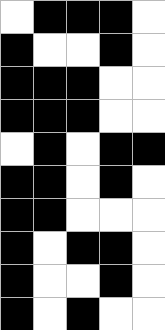[["white", "black", "black", "black", "white"], ["black", "white", "white", "black", "white"], ["black", "black", "black", "white", "white"], ["black", "black", "black", "white", "white"], ["white", "black", "white", "black", "black"], ["black", "black", "white", "black", "white"], ["black", "black", "white", "white", "white"], ["black", "white", "black", "black", "white"], ["black", "white", "white", "black", "white"], ["black", "white", "black", "white", "white"]]